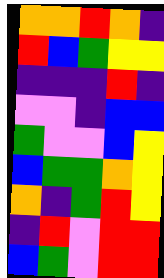[["orange", "orange", "red", "orange", "indigo"], ["red", "blue", "green", "yellow", "yellow"], ["indigo", "indigo", "indigo", "red", "indigo"], ["violet", "violet", "indigo", "blue", "blue"], ["green", "violet", "violet", "blue", "yellow"], ["blue", "green", "green", "orange", "yellow"], ["orange", "indigo", "green", "red", "yellow"], ["indigo", "red", "violet", "red", "red"], ["blue", "green", "violet", "red", "red"]]